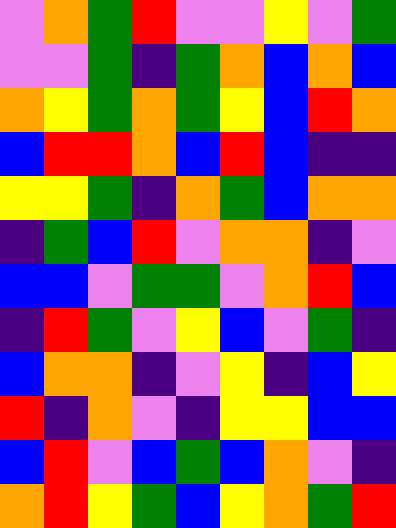[["violet", "orange", "green", "red", "violet", "violet", "yellow", "violet", "green"], ["violet", "violet", "green", "indigo", "green", "orange", "blue", "orange", "blue"], ["orange", "yellow", "green", "orange", "green", "yellow", "blue", "red", "orange"], ["blue", "red", "red", "orange", "blue", "red", "blue", "indigo", "indigo"], ["yellow", "yellow", "green", "indigo", "orange", "green", "blue", "orange", "orange"], ["indigo", "green", "blue", "red", "violet", "orange", "orange", "indigo", "violet"], ["blue", "blue", "violet", "green", "green", "violet", "orange", "red", "blue"], ["indigo", "red", "green", "violet", "yellow", "blue", "violet", "green", "indigo"], ["blue", "orange", "orange", "indigo", "violet", "yellow", "indigo", "blue", "yellow"], ["red", "indigo", "orange", "violet", "indigo", "yellow", "yellow", "blue", "blue"], ["blue", "red", "violet", "blue", "green", "blue", "orange", "violet", "indigo"], ["orange", "red", "yellow", "green", "blue", "yellow", "orange", "green", "red"]]